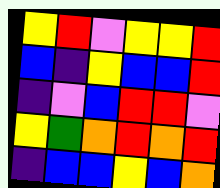[["yellow", "red", "violet", "yellow", "yellow", "red"], ["blue", "indigo", "yellow", "blue", "blue", "red"], ["indigo", "violet", "blue", "red", "red", "violet"], ["yellow", "green", "orange", "red", "orange", "red"], ["indigo", "blue", "blue", "yellow", "blue", "orange"]]